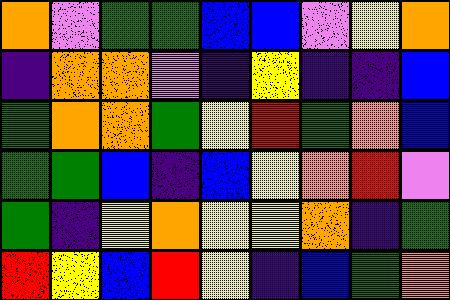[["orange", "violet", "green", "green", "blue", "blue", "violet", "yellow", "orange"], ["indigo", "orange", "orange", "violet", "indigo", "yellow", "indigo", "indigo", "blue"], ["green", "orange", "orange", "green", "yellow", "red", "green", "orange", "blue"], ["green", "green", "blue", "indigo", "blue", "yellow", "orange", "red", "violet"], ["green", "indigo", "yellow", "orange", "yellow", "yellow", "orange", "indigo", "green"], ["red", "yellow", "blue", "red", "yellow", "indigo", "blue", "green", "orange"]]